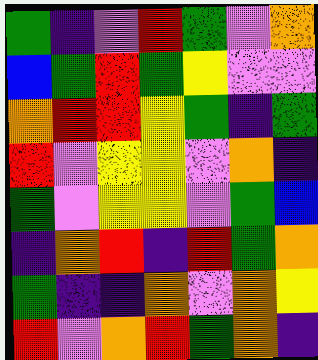[["green", "indigo", "violet", "red", "green", "violet", "orange"], ["blue", "green", "red", "green", "yellow", "violet", "violet"], ["orange", "red", "red", "yellow", "green", "indigo", "green"], ["red", "violet", "yellow", "yellow", "violet", "orange", "indigo"], ["green", "violet", "yellow", "yellow", "violet", "green", "blue"], ["indigo", "orange", "red", "indigo", "red", "green", "orange"], ["green", "indigo", "indigo", "orange", "violet", "orange", "yellow"], ["red", "violet", "orange", "red", "green", "orange", "indigo"]]